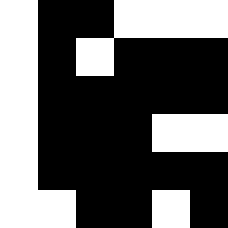[["white", "black", "black", "white", "white", "white"], ["white", "black", "white", "black", "black", "black"], ["white", "black", "black", "black", "black", "black"], ["white", "black", "black", "black", "white", "white"], ["white", "black", "black", "black", "black", "black"], ["white", "white", "black", "black", "white", "black"]]